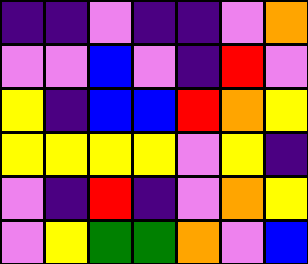[["indigo", "indigo", "violet", "indigo", "indigo", "violet", "orange"], ["violet", "violet", "blue", "violet", "indigo", "red", "violet"], ["yellow", "indigo", "blue", "blue", "red", "orange", "yellow"], ["yellow", "yellow", "yellow", "yellow", "violet", "yellow", "indigo"], ["violet", "indigo", "red", "indigo", "violet", "orange", "yellow"], ["violet", "yellow", "green", "green", "orange", "violet", "blue"]]